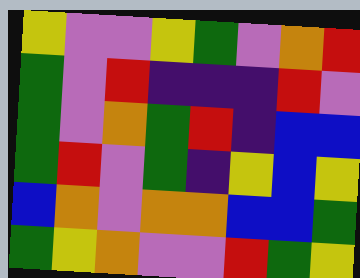[["yellow", "violet", "violet", "yellow", "green", "violet", "orange", "red"], ["green", "violet", "red", "indigo", "indigo", "indigo", "red", "violet"], ["green", "violet", "orange", "green", "red", "indigo", "blue", "blue"], ["green", "red", "violet", "green", "indigo", "yellow", "blue", "yellow"], ["blue", "orange", "violet", "orange", "orange", "blue", "blue", "green"], ["green", "yellow", "orange", "violet", "violet", "red", "green", "yellow"]]